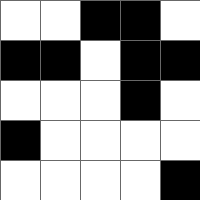[["white", "white", "black", "black", "white"], ["black", "black", "white", "black", "black"], ["white", "white", "white", "black", "white"], ["black", "white", "white", "white", "white"], ["white", "white", "white", "white", "black"]]